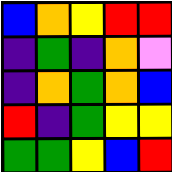[["blue", "orange", "yellow", "red", "red"], ["indigo", "green", "indigo", "orange", "violet"], ["indigo", "orange", "green", "orange", "blue"], ["red", "indigo", "green", "yellow", "yellow"], ["green", "green", "yellow", "blue", "red"]]